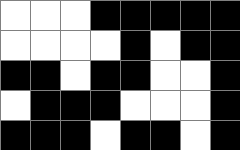[["white", "white", "white", "black", "black", "black", "black", "black"], ["white", "white", "white", "white", "black", "white", "black", "black"], ["black", "black", "white", "black", "black", "white", "white", "black"], ["white", "black", "black", "black", "white", "white", "white", "black"], ["black", "black", "black", "white", "black", "black", "white", "black"]]